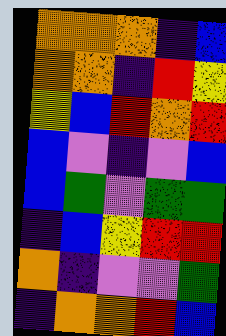[["orange", "orange", "orange", "indigo", "blue"], ["orange", "orange", "indigo", "red", "yellow"], ["yellow", "blue", "red", "orange", "red"], ["blue", "violet", "indigo", "violet", "blue"], ["blue", "green", "violet", "green", "green"], ["indigo", "blue", "yellow", "red", "red"], ["orange", "indigo", "violet", "violet", "green"], ["indigo", "orange", "orange", "red", "blue"]]